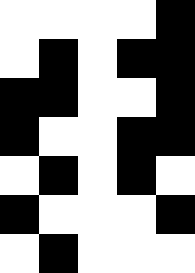[["white", "white", "white", "white", "black"], ["white", "black", "white", "black", "black"], ["black", "black", "white", "white", "black"], ["black", "white", "white", "black", "black"], ["white", "black", "white", "black", "white"], ["black", "white", "white", "white", "black"], ["white", "black", "white", "white", "white"]]